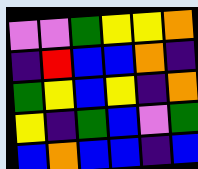[["violet", "violet", "green", "yellow", "yellow", "orange"], ["indigo", "red", "blue", "blue", "orange", "indigo"], ["green", "yellow", "blue", "yellow", "indigo", "orange"], ["yellow", "indigo", "green", "blue", "violet", "green"], ["blue", "orange", "blue", "blue", "indigo", "blue"]]